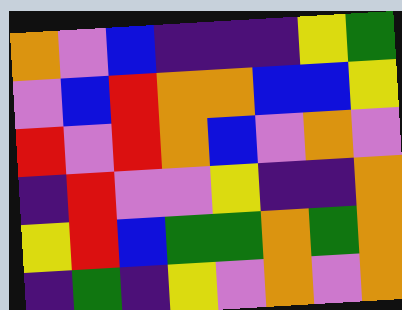[["orange", "violet", "blue", "indigo", "indigo", "indigo", "yellow", "green"], ["violet", "blue", "red", "orange", "orange", "blue", "blue", "yellow"], ["red", "violet", "red", "orange", "blue", "violet", "orange", "violet"], ["indigo", "red", "violet", "violet", "yellow", "indigo", "indigo", "orange"], ["yellow", "red", "blue", "green", "green", "orange", "green", "orange"], ["indigo", "green", "indigo", "yellow", "violet", "orange", "violet", "orange"]]